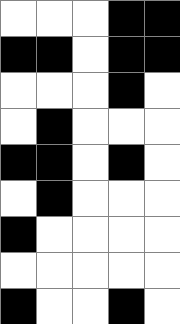[["white", "white", "white", "black", "black"], ["black", "black", "white", "black", "black"], ["white", "white", "white", "black", "white"], ["white", "black", "white", "white", "white"], ["black", "black", "white", "black", "white"], ["white", "black", "white", "white", "white"], ["black", "white", "white", "white", "white"], ["white", "white", "white", "white", "white"], ["black", "white", "white", "black", "white"]]